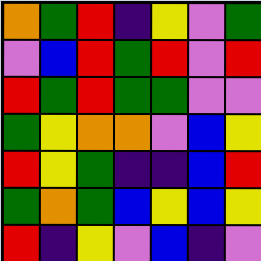[["orange", "green", "red", "indigo", "yellow", "violet", "green"], ["violet", "blue", "red", "green", "red", "violet", "red"], ["red", "green", "red", "green", "green", "violet", "violet"], ["green", "yellow", "orange", "orange", "violet", "blue", "yellow"], ["red", "yellow", "green", "indigo", "indigo", "blue", "red"], ["green", "orange", "green", "blue", "yellow", "blue", "yellow"], ["red", "indigo", "yellow", "violet", "blue", "indigo", "violet"]]